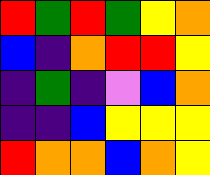[["red", "green", "red", "green", "yellow", "orange"], ["blue", "indigo", "orange", "red", "red", "yellow"], ["indigo", "green", "indigo", "violet", "blue", "orange"], ["indigo", "indigo", "blue", "yellow", "yellow", "yellow"], ["red", "orange", "orange", "blue", "orange", "yellow"]]